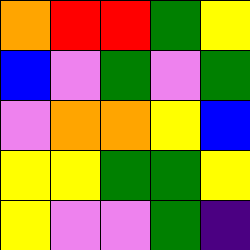[["orange", "red", "red", "green", "yellow"], ["blue", "violet", "green", "violet", "green"], ["violet", "orange", "orange", "yellow", "blue"], ["yellow", "yellow", "green", "green", "yellow"], ["yellow", "violet", "violet", "green", "indigo"]]